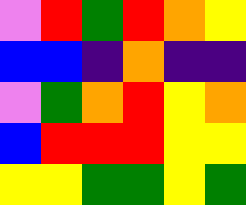[["violet", "red", "green", "red", "orange", "yellow"], ["blue", "blue", "indigo", "orange", "indigo", "indigo"], ["violet", "green", "orange", "red", "yellow", "orange"], ["blue", "red", "red", "red", "yellow", "yellow"], ["yellow", "yellow", "green", "green", "yellow", "green"]]